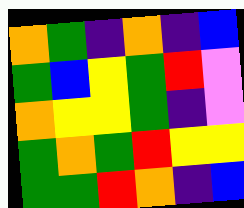[["orange", "green", "indigo", "orange", "indigo", "blue"], ["green", "blue", "yellow", "green", "red", "violet"], ["orange", "yellow", "yellow", "green", "indigo", "violet"], ["green", "orange", "green", "red", "yellow", "yellow"], ["green", "green", "red", "orange", "indigo", "blue"]]